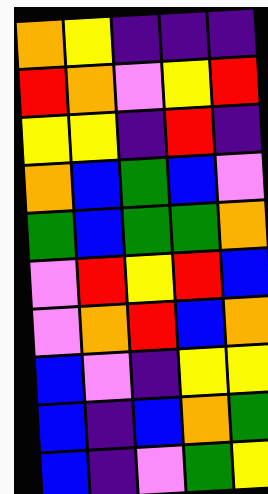[["orange", "yellow", "indigo", "indigo", "indigo"], ["red", "orange", "violet", "yellow", "red"], ["yellow", "yellow", "indigo", "red", "indigo"], ["orange", "blue", "green", "blue", "violet"], ["green", "blue", "green", "green", "orange"], ["violet", "red", "yellow", "red", "blue"], ["violet", "orange", "red", "blue", "orange"], ["blue", "violet", "indigo", "yellow", "yellow"], ["blue", "indigo", "blue", "orange", "green"], ["blue", "indigo", "violet", "green", "yellow"]]